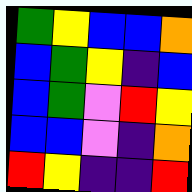[["green", "yellow", "blue", "blue", "orange"], ["blue", "green", "yellow", "indigo", "blue"], ["blue", "green", "violet", "red", "yellow"], ["blue", "blue", "violet", "indigo", "orange"], ["red", "yellow", "indigo", "indigo", "red"]]